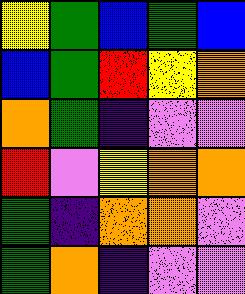[["yellow", "green", "blue", "green", "blue"], ["blue", "green", "red", "yellow", "orange"], ["orange", "green", "indigo", "violet", "violet"], ["red", "violet", "yellow", "orange", "orange"], ["green", "indigo", "orange", "orange", "violet"], ["green", "orange", "indigo", "violet", "violet"]]